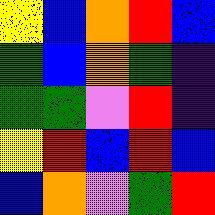[["yellow", "blue", "orange", "red", "blue"], ["green", "blue", "orange", "green", "indigo"], ["green", "green", "violet", "red", "indigo"], ["yellow", "red", "blue", "red", "blue"], ["blue", "orange", "violet", "green", "red"]]